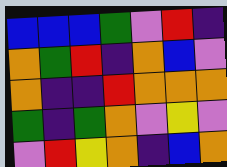[["blue", "blue", "blue", "green", "violet", "red", "indigo"], ["orange", "green", "red", "indigo", "orange", "blue", "violet"], ["orange", "indigo", "indigo", "red", "orange", "orange", "orange"], ["green", "indigo", "green", "orange", "violet", "yellow", "violet"], ["violet", "red", "yellow", "orange", "indigo", "blue", "orange"]]